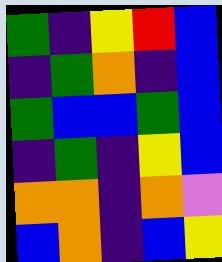[["green", "indigo", "yellow", "red", "blue"], ["indigo", "green", "orange", "indigo", "blue"], ["green", "blue", "blue", "green", "blue"], ["indigo", "green", "indigo", "yellow", "blue"], ["orange", "orange", "indigo", "orange", "violet"], ["blue", "orange", "indigo", "blue", "yellow"]]